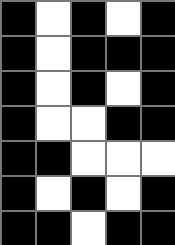[["black", "white", "black", "white", "black"], ["black", "white", "black", "black", "black"], ["black", "white", "black", "white", "black"], ["black", "white", "white", "black", "black"], ["black", "black", "white", "white", "white"], ["black", "white", "black", "white", "black"], ["black", "black", "white", "black", "black"]]